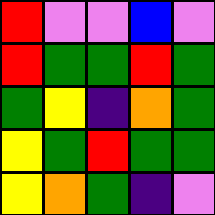[["red", "violet", "violet", "blue", "violet"], ["red", "green", "green", "red", "green"], ["green", "yellow", "indigo", "orange", "green"], ["yellow", "green", "red", "green", "green"], ["yellow", "orange", "green", "indigo", "violet"]]